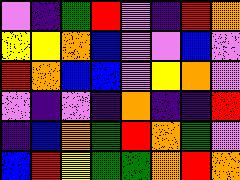[["violet", "indigo", "green", "red", "violet", "indigo", "red", "orange"], ["yellow", "yellow", "orange", "blue", "violet", "violet", "blue", "violet"], ["red", "orange", "blue", "blue", "violet", "yellow", "orange", "violet"], ["violet", "indigo", "violet", "indigo", "orange", "indigo", "indigo", "red"], ["indigo", "blue", "orange", "green", "red", "orange", "green", "violet"], ["blue", "red", "yellow", "green", "green", "orange", "red", "orange"]]